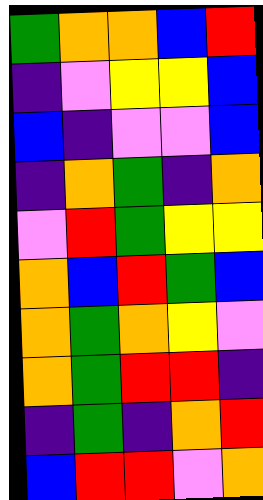[["green", "orange", "orange", "blue", "red"], ["indigo", "violet", "yellow", "yellow", "blue"], ["blue", "indigo", "violet", "violet", "blue"], ["indigo", "orange", "green", "indigo", "orange"], ["violet", "red", "green", "yellow", "yellow"], ["orange", "blue", "red", "green", "blue"], ["orange", "green", "orange", "yellow", "violet"], ["orange", "green", "red", "red", "indigo"], ["indigo", "green", "indigo", "orange", "red"], ["blue", "red", "red", "violet", "orange"]]